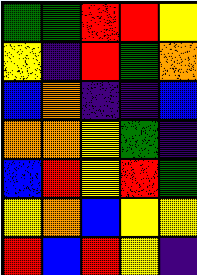[["green", "green", "red", "red", "yellow"], ["yellow", "indigo", "red", "green", "orange"], ["blue", "orange", "indigo", "indigo", "blue"], ["orange", "orange", "yellow", "green", "indigo"], ["blue", "red", "yellow", "red", "green"], ["yellow", "orange", "blue", "yellow", "yellow"], ["red", "blue", "red", "yellow", "indigo"]]